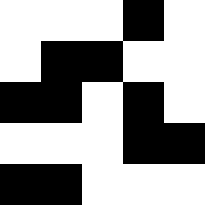[["white", "white", "white", "black", "white"], ["white", "black", "black", "white", "white"], ["black", "black", "white", "black", "white"], ["white", "white", "white", "black", "black"], ["black", "black", "white", "white", "white"]]